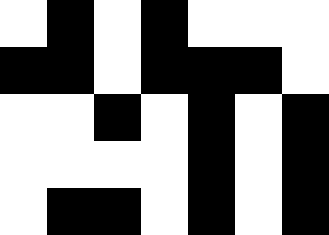[["white", "black", "white", "black", "white", "white", "white"], ["black", "black", "white", "black", "black", "black", "white"], ["white", "white", "black", "white", "black", "white", "black"], ["white", "white", "white", "white", "black", "white", "black"], ["white", "black", "black", "white", "black", "white", "black"]]